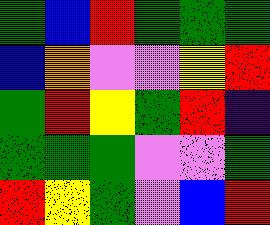[["green", "blue", "red", "green", "green", "green"], ["blue", "orange", "violet", "violet", "yellow", "red"], ["green", "red", "yellow", "green", "red", "indigo"], ["green", "green", "green", "violet", "violet", "green"], ["red", "yellow", "green", "violet", "blue", "red"]]